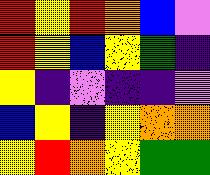[["red", "yellow", "red", "orange", "blue", "violet"], ["red", "yellow", "blue", "yellow", "green", "indigo"], ["yellow", "indigo", "violet", "indigo", "indigo", "violet"], ["blue", "yellow", "indigo", "yellow", "orange", "orange"], ["yellow", "red", "orange", "yellow", "green", "green"]]